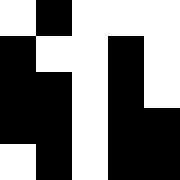[["white", "black", "white", "white", "white"], ["black", "white", "white", "black", "white"], ["black", "black", "white", "black", "white"], ["black", "black", "white", "black", "black"], ["white", "black", "white", "black", "black"]]